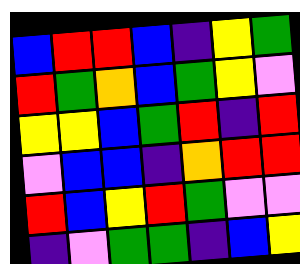[["blue", "red", "red", "blue", "indigo", "yellow", "green"], ["red", "green", "orange", "blue", "green", "yellow", "violet"], ["yellow", "yellow", "blue", "green", "red", "indigo", "red"], ["violet", "blue", "blue", "indigo", "orange", "red", "red"], ["red", "blue", "yellow", "red", "green", "violet", "violet"], ["indigo", "violet", "green", "green", "indigo", "blue", "yellow"]]